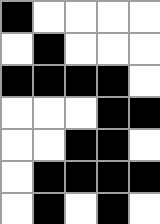[["black", "white", "white", "white", "white"], ["white", "black", "white", "white", "white"], ["black", "black", "black", "black", "white"], ["white", "white", "white", "black", "black"], ["white", "white", "black", "black", "white"], ["white", "black", "black", "black", "black"], ["white", "black", "white", "black", "white"]]